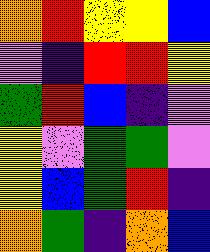[["orange", "red", "yellow", "yellow", "blue"], ["violet", "indigo", "red", "red", "yellow"], ["green", "red", "blue", "indigo", "violet"], ["yellow", "violet", "green", "green", "violet"], ["yellow", "blue", "green", "red", "indigo"], ["orange", "green", "indigo", "orange", "blue"]]